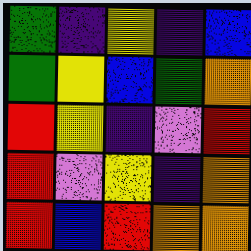[["green", "indigo", "yellow", "indigo", "blue"], ["green", "yellow", "blue", "green", "orange"], ["red", "yellow", "indigo", "violet", "red"], ["red", "violet", "yellow", "indigo", "orange"], ["red", "blue", "red", "orange", "orange"]]